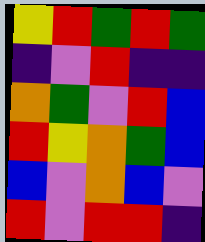[["yellow", "red", "green", "red", "green"], ["indigo", "violet", "red", "indigo", "indigo"], ["orange", "green", "violet", "red", "blue"], ["red", "yellow", "orange", "green", "blue"], ["blue", "violet", "orange", "blue", "violet"], ["red", "violet", "red", "red", "indigo"]]